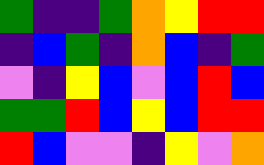[["green", "indigo", "indigo", "green", "orange", "yellow", "red", "red"], ["indigo", "blue", "green", "indigo", "orange", "blue", "indigo", "green"], ["violet", "indigo", "yellow", "blue", "violet", "blue", "red", "blue"], ["green", "green", "red", "blue", "yellow", "blue", "red", "red"], ["red", "blue", "violet", "violet", "indigo", "yellow", "violet", "orange"]]